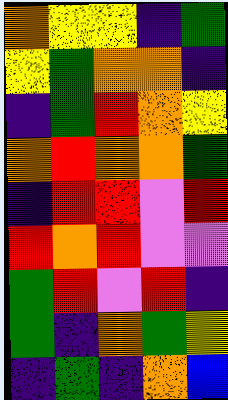[["orange", "yellow", "yellow", "indigo", "green"], ["yellow", "green", "orange", "orange", "indigo"], ["indigo", "green", "red", "orange", "yellow"], ["orange", "red", "orange", "orange", "green"], ["indigo", "red", "red", "violet", "red"], ["red", "orange", "red", "violet", "violet"], ["green", "red", "violet", "red", "indigo"], ["green", "indigo", "orange", "green", "yellow"], ["indigo", "green", "indigo", "orange", "blue"]]